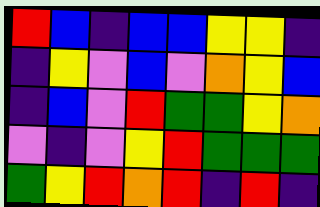[["red", "blue", "indigo", "blue", "blue", "yellow", "yellow", "indigo"], ["indigo", "yellow", "violet", "blue", "violet", "orange", "yellow", "blue"], ["indigo", "blue", "violet", "red", "green", "green", "yellow", "orange"], ["violet", "indigo", "violet", "yellow", "red", "green", "green", "green"], ["green", "yellow", "red", "orange", "red", "indigo", "red", "indigo"]]